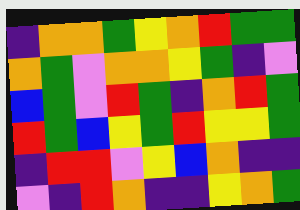[["indigo", "orange", "orange", "green", "yellow", "orange", "red", "green", "green"], ["orange", "green", "violet", "orange", "orange", "yellow", "green", "indigo", "violet"], ["blue", "green", "violet", "red", "green", "indigo", "orange", "red", "green"], ["red", "green", "blue", "yellow", "green", "red", "yellow", "yellow", "green"], ["indigo", "red", "red", "violet", "yellow", "blue", "orange", "indigo", "indigo"], ["violet", "indigo", "red", "orange", "indigo", "indigo", "yellow", "orange", "green"]]